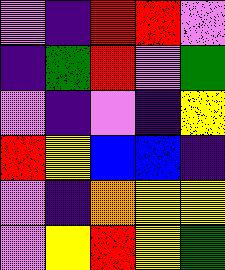[["violet", "indigo", "red", "red", "violet"], ["indigo", "green", "red", "violet", "green"], ["violet", "indigo", "violet", "indigo", "yellow"], ["red", "yellow", "blue", "blue", "indigo"], ["violet", "indigo", "orange", "yellow", "yellow"], ["violet", "yellow", "red", "yellow", "green"]]